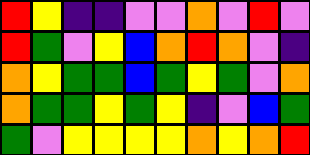[["red", "yellow", "indigo", "indigo", "violet", "violet", "orange", "violet", "red", "violet"], ["red", "green", "violet", "yellow", "blue", "orange", "red", "orange", "violet", "indigo"], ["orange", "yellow", "green", "green", "blue", "green", "yellow", "green", "violet", "orange"], ["orange", "green", "green", "yellow", "green", "yellow", "indigo", "violet", "blue", "green"], ["green", "violet", "yellow", "yellow", "yellow", "yellow", "orange", "yellow", "orange", "red"]]